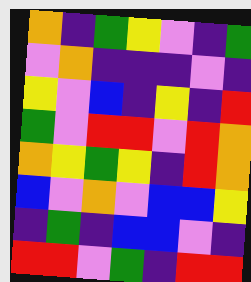[["orange", "indigo", "green", "yellow", "violet", "indigo", "green"], ["violet", "orange", "indigo", "indigo", "indigo", "violet", "indigo"], ["yellow", "violet", "blue", "indigo", "yellow", "indigo", "red"], ["green", "violet", "red", "red", "violet", "red", "orange"], ["orange", "yellow", "green", "yellow", "indigo", "red", "orange"], ["blue", "violet", "orange", "violet", "blue", "blue", "yellow"], ["indigo", "green", "indigo", "blue", "blue", "violet", "indigo"], ["red", "red", "violet", "green", "indigo", "red", "red"]]